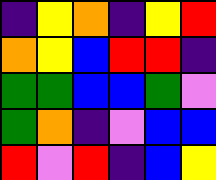[["indigo", "yellow", "orange", "indigo", "yellow", "red"], ["orange", "yellow", "blue", "red", "red", "indigo"], ["green", "green", "blue", "blue", "green", "violet"], ["green", "orange", "indigo", "violet", "blue", "blue"], ["red", "violet", "red", "indigo", "blue", "yellow"]]